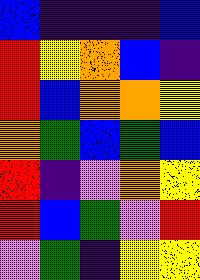[["blue", "indigo", "indigo", "indigo", "blue"], ["red", "yellow", "orange", "blue", "indigo"], ["red", "blue", "orange", "orange", "yellow"], ["orange", "green", "blue", "green", "blue"], ["red", "indigo", "violet", "orange", "yellow"], ["red", "blue", "green", "violet", "red"], ["violet", "green", "indigo", "yellow", "yellow"]]